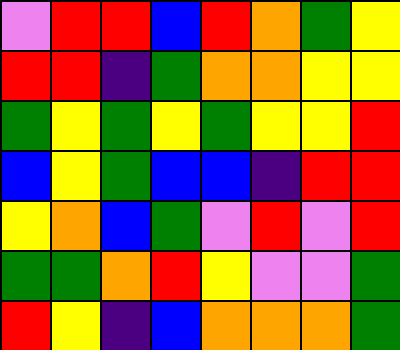[["violet", "red", "red", "blue", "red", "orange", "green", "yellow"], ["red", "red", "indigo", "green", "orange", "orange", "yellow", "yellow"], ["green", "yellow", "green", "yellow", "green", "yellow", "yellow", "red"], ["blue", "yellow", "green", "blue", "blue", "indigo", "red", "red"], ["yellow", "orange", "blue", "green", "violet", "red", "violet", "red"], ["green", "green", "orange", "red", "yellow", "violet", "violet", "green"], ["red", "yellow", "indigo", "blue", "orange", "orange", "orange", "green"]]